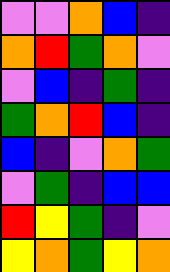[["violet", "violet", "orange", "blue", "indigo"], ["orange", "red", "green", "orange", "violet"], ["violet", "blue", "indigo", "green", "indigo"], ["green", "orange", "red", "blue", "indigo"], ["blue", "indigo", "violet", "orange", "green"], ["violet", "green", "indigo", "blue", "blue"], ["red", "yellow", "green", "indigo", "violet"], ["yellow", "orange", "green", "yellow", "orange"]]